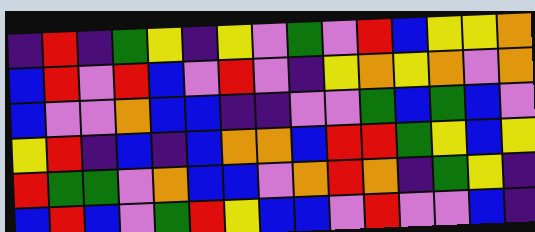[["indigo", "red", "indigo", "green", "yellow", "indigo", "yellow", "violet", "green", "violet", "red", "blue", "yellow", "yellow", "orange"], ["blue", "red", "violet", "red", "blue", "violet", "red", "violet", "indigo", "yellow", "orange", "yellow", "orange", "violet", "orange"], ["blue", "violet", "violet", "orange", "blue", "blue", "indigo", "indigo", "violet", "violet", "green", "blue", "green", "blue", "violet"], ["yellow", "red", "indigo", "blue", "indigo", "blue", "orange", "orange", "blue", "red", "red", "green", "yellow", "blue", "yellow"], ["red", "green", "green", "violet", "orange", "blue", "blue", "violet", "orange", "red", "orange", "indigo", "green", "yellow", "indigo"], ["blue", "red", "blue", "violet", "green", "red", "yellow", "blue", "blue", "violet", "red", "violet", "violet", "blue", "indigo"]]